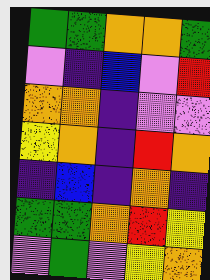[["green", "green", "orange", "orange", "green"], ["violet", "indigo", "blue", "violet", "red"], ["orange", "orange", "indigo", "violet", "violet"], ["yellow", "orange", "indigo", "red", "orange"], ["indigo", "blue", "indigo", "orange", "indigo"], ["green", "green", "orange", "red", "yellow"], ["violet", "green", "violet", "yellow", "orange"]]